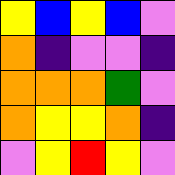[["yellow", "blue", "yellow", "blue", "violet"], ["orange", "indigo", "violet", "violet", "indigo"], ["orange", "orange", "orange", "green", "violet"], ["orange", "yellow", "yellow", "orange", "indigo"], ["violet", "yellow", "red", "yellow", "violet"]]